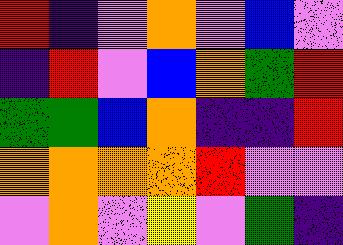[["red", "indigo", "violet", "orange", "violet", "blue", "violet"], ["indigo", "red", "violet", "blue", "orange", "green", "red"], ["green", "green", "blue", "orange", "indigo", "indigo", "red"], ["orange", "orange", "orange", "orange", "red", "violet", "violet"], ["violet", "orange", "violet", "yellow", "violet", "green", "indigo"]]